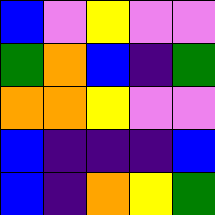[["blue", "violet", "yellow", "violet", "violet"], ["green", "orange", "blue", "indigo", "green"], ["orange", "orange", "yellow", "violet", "violet"], ["blue", "indigo", "indigo", "indigo", "blue"], ["blue", "indigo", "orange", "yellow", "green"]]